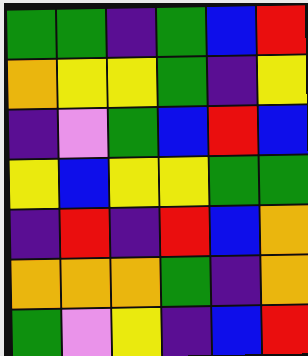[["green", "green", "indigo", "green", "blue", "red"], ["orange", "yellow", "yellow", "green", "indigo", "yellow"], ["indigo", "violet", "green", "blue", "red", "blue"], ["yellow", "blue", "yellow", "yellow", "green", "green"], ["indigo", "red", "indigo", "red", "blue", "orange"], ["orange", "orange", "orange", "green", "indigo", "orange"], ["green", "violet", "yellow", "indigo", "blue", "red"]]